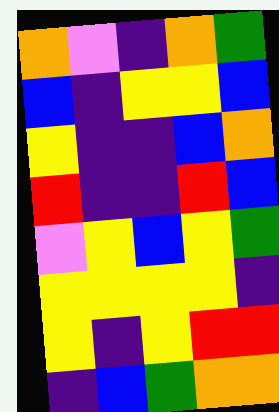[["orange", "violet", "indigo", "orange", "green"], ["blue", "indigo", "yellow", "yellow", "blue"], ["yellow", "indigo", "indigo", "blue", "orange"], ["red", "indigo", "indigo", "red", "blue"], ["violet", "yellow", "blue", "yellow", "green"], ["yellow", "yellow", "yellow", "yellow", "indigo"], ["yellow", "indigo", "yellow", "red", "red"], ["indigo", "blue", "green", "orange", "orange"]]